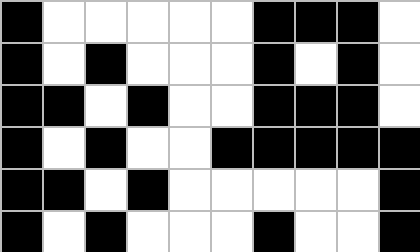[["black", "white", "white", "white", "white", "white", "black", "black", "black", "white"], ["black", "white", "black", "white", "white", "white", "black", "white", "black", "white"], ["black", "black", "white", "black", "white", "white", "black", "black", "black", "white"], ["black", "white", "black", "white", "white", "black", "black", "black", "black", "black"], ["black", "black", "white", "black", "white", "white", "white", "white", "white", "black"], ["black", "white", "black", "white", "white", "white", "black", "white", "white", "black"]]